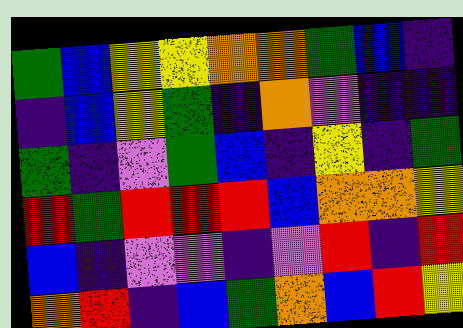[["green", "blue", "yellow", "yellow", "orange", "orange", "green", "blue", "indigo"], ["indigo", "blue", "yellow", "green", "indigo", "orange", "violet", "indigo", "indigo"], ["green", "indigo", "violet", "green", "blue", "indigo", "yellow", "indigo", "green"], ["red", "green", "red", "red", "red", "blue", "orange", "orange", "yellow"], ["blue", "indigo", "violet", "violet", "indigo", "violet", "red", "indigo", "red"], ["orange", "red", "indigo", "blue", "green", "orange", "blue", "red", "yellow"]]